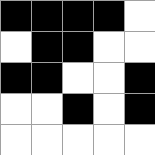[["black", "black", "black", "black", "white"], ["white", "black", "black", "white", "white"], ["black", "black", "white", "white", "black"], ["white", "white", "black", "white", "black"], ["white", "white", "white", "white", "white"]]